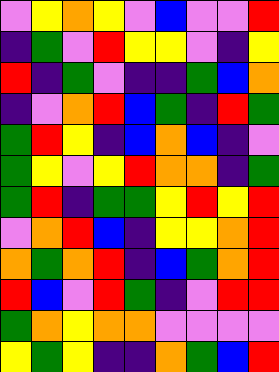[["violet", "yellow", "orange", "yellow", "violet", "blue", "violet", "violet", "red"], ["indigo", "green", "violet", "red", "yellow", "yellow", "violet", "indigo", "yellow"], ["red", "indigo", "green", "violet", "indigo", "indigo", "green", "blue", "orange"], ["indigo", "violet", "orange", "red", "blue", "green", "indigo", "red", "green"], ["green", "red", "yellow", "indigo", "blue", "orange", "blue", "indigo", "violet"], ["green", "yellow", "violet", "yellow", "red", "orange", "orange", "indigo", "green"], ["green", "red", "indigo", "green", "green", "yellow", "red", "yellow", "red"], ["violet", "orange", "red", "blue", "indigo", "yellow", "yellow", "orange", "red"], ["orange", "green", "orange", "red", "indigo", "blue", "green", "orange", "red"], ["red", "blue", "violet", "red", "green", "indigo", "violet", "red", "red"], ["green", "orange", "yellow", "orange", "orange", "violet", "violet", "violet", "violet"], ["yellow", "green", "yellow", "indigo", "indigo", "orange", "green", "blue", "red"]]